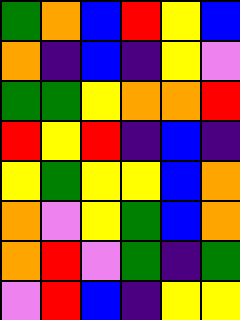[["green", "orange", "blue", "red", "yellow", "blue"], ["orange", "indigo", "blue", "indigo", "yellow", "violet"], ["green", "green", "yellow", "orange", "orange", "red"], ["red", "yellow", "red", "indigo", "blue", "indigo"], ["yellow", "green", "yellow", "yellow", "blue", "orange"], ["orange", "violet", "yellow", "green", "blue", "orange"], ["orange", "red", "violet", "green", "indigo", "green"], ["violet", "red", "blue", "indigo", "yellow", "yellow"]]